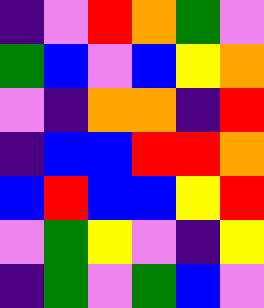[["indigo", "violet", "red", "orange", "green", "violet"], ["green", "blue", "violet", "blue", "yellow", "orange"], ["violet", "indigo", "orange", "orange", "indigo", "red"], ["indigo", "blue", "blue", "red", "red", "orange"], ["blue", "red", "blue", "blue", "yellow", "red"], ["violet", "green", "yellow", "violet", "indigo", "yellow"], ["indigo", "green", "violet", "green", "blue", "violet"]]